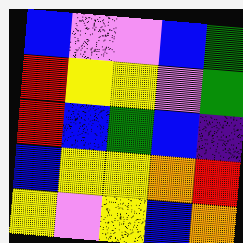[["blue", "violet", "violet", "blue", "green"], ["red", "yellow", "yellow", "violet", "green"], ["red", "blue", "green", "blue", "indigo"], ["blue", "yellow", "yellow", "orange", "red"], ["yellow", "violet", "yellow", "blue", "orange"]]